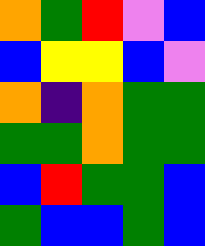[["orange", "green", "red", "violet", "blue"], ["blue", "yellow", "yellow", "blue", "violet"], ["orange", "indigo", "orange", "green", "green"], ["green", "green", "orange", "green", "green"], ["blue", "red", "green", "green", "blue"], ["green", "blue", "blue", "green", "blue"]]